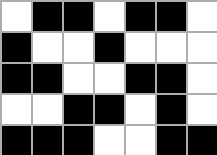[["white", "black", "black", "white", "black", "black", "white"], ["black", "white", "white", "black", "white", "white", "white"], ["black", "black", "white", "white", "black", "black", "white"], ["white", "white", "black", "black", "white", "black", "white"], ["black", "black", "black", "white", "white", "black", "black"]]